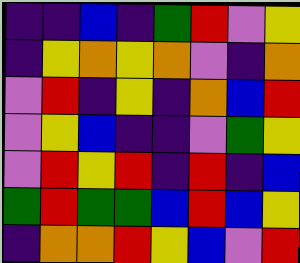[["indigo", "indigo", "blue", "indigo", "green", "red", "violet", "yellow"], ["indigo", "yellow", "orange", "yellow", "orange", "violet", "indigo", "orange"], ["violet", "red", "indigo", "yellow", "indigo", "orange", "blue", "red"], ["violet", "yellow", "blue", "indigo", "indigo", "violet", "green", "yellow"], ["violet", "red", "yellow", "red", "indigo", "red", "indigo", "blue"], ["green", "red", "green", "green", "blue", "red", "blue", "yellow"], ["indigo", "orange", "orange", "red", "yellow", "blue", "violet", "red"]]